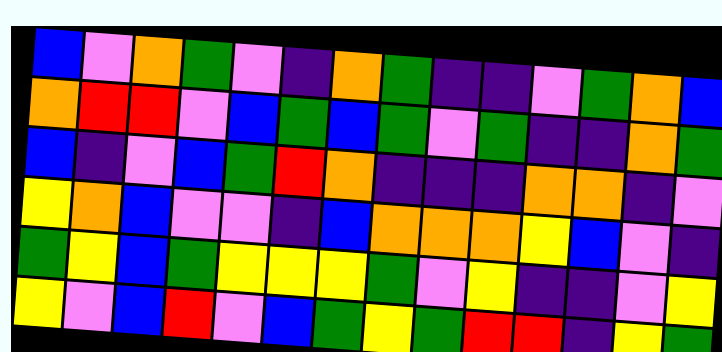[["blue", "violet", "orange", "green", "violet", "indigo", "orange", "green", "indigo", "indigo", "violet", "green", "orange", "blue"], ["orange", "red", "red", "violet", "blue", "green", "blue", "green", "violet", "green", "indigo", "indigo", "orange", "green"], ["blue", "indigo", "violet", "blue", "green", "red", "orange", "indigo", "indigo", "indigo", "orange", "orange", "indigo", "violet"], ["yellow", "orange", "blue", "violet", "violet", "indigo", "blue", "orange", "orange", "orange", "yellow", "blue", "violet", "indigo"], ["green", "yellow", "blue", "green", "yellow", "yellow", "yellow", "green", "violet", "yellow", "indigo", "indigo", "violet", "yellow"], ["yellow", "violet", "blue", "red", "violet", "blue", "green", "yellow", "green", "red", "red", "indigo", "yellow", "green"]]